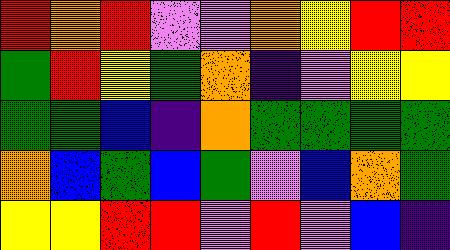[["red", "orange", "red", "violet", "violet", "orange", "yellow", "red", "red"], ["green", "red", "yellow", "green", "orange", "indigo", "violet", "yellow", "yellow"], ["green", "green", "blue", "indigo", "orange", "green", "green", "green", "green"], ["orange", "blue", "green", "blue", "green", "violet", "blue", "orange", "green"], ["yellow", "yellow", "red", "red", "violet", "red", "violet", "blue", "indigo"]]